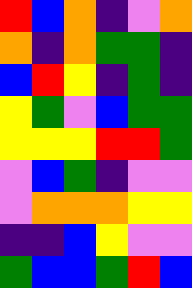[["red", "blue", "orange", "indigo", "violet", "orange"], ["orange", "indigo", "orange", "green", "green", "indigo"], ["blue", "red", "yellow", "indigo", "green", "indigo"], ["yellow", "green", "violet", "blue", "green", "green"], ["yellow", "yellow", "yellow", "red", "red", "green"], ["violet", "blue", "green", "indigo", "violet", "violet"], ["violet", "orange", "orange", "orange", "yellow", "yellow"], ["indigo", "indigo", "blue", "yellow", "violet", "violet"], ["green", "blue", "blue", "green", "red", "blue"]]